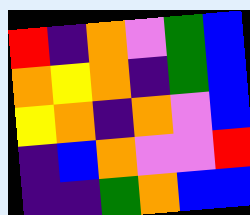[["red", "indigo", "orange", "violet", "green", "blue"], ["orange", "yellow", "orange", "indigo", "green", "blue"], ["yellow", "orange", "indigo", "orange", "violet", "blue"], ["indigo", "blue", "orange", "violet", "violet", "red"], ["indigo", "indigo", "green", "orange", "blue", "blue"]]